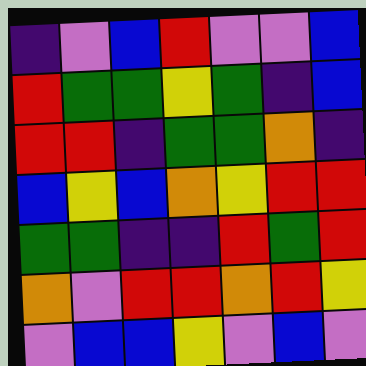[["indigo", "violet", "blue", "red", "violet", "violet", "blue"], ["red", "green", "green", "yellow", "green", "indigo", "blue"], ["red", "red", "indigo", "green", "green", "orange", "indigo"], ["blue", "yellow", "blue", "orange", "yellow", "red", "red"], ["green", "green", "indigo", "indigo", "red", "green", "red"], ["orange", "violet", "red", "red", "orange", "red", "yellow"], ["violet", "blue", "blue", "yellow", "violet", "blue", "violet"]]